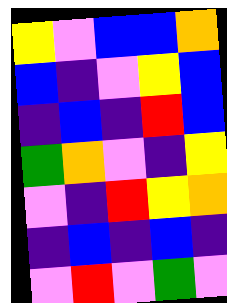[["yellow", "violet", "blue", "blue", "orange"], ["blue", "indigo", "violet", "yellow", "blue"], ["indigo", "blue", "indigo", "red", "blue"], ["green", "orange", "violet", "indigo", "yellow"], ["violet", "indigo", "red", "yellow", "orange"], ["indigo", "blue", "indigo", "blue", "indigo"], ["violet", "red", "violet", "green", "violet"]]